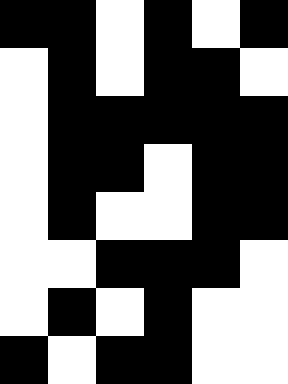[["black", "black", "white", "black", "white", "black"], ["white", "black", "white", "black", "black", "white"], ["white", "black", "black", "black", "black", "black"], ["white", "black", "black", "white", "black", "black"], ["white", "black", "white", "white", "black", "black"], ["white", "white", "black", "black", "black", "white"], ["white", "black", "white", "black", "white", "white"], ["black", "white", "black", "black", "white", "white"]]